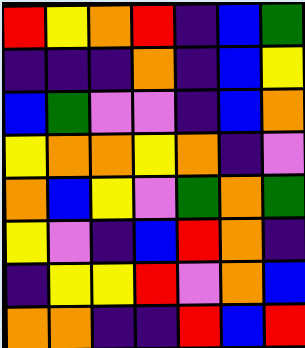[["red", "yellow", "orange", "red", "indigo", "blue", "green"], ["indigo", "indigo", "indigo", "orange", "indigo", "blue", "yellow"], ["blue", "green", "violet", "violet", "indigo", "blue", "orange"], ["yellow", "orange", "orange", "yellow", "orange", "indigo", "violet"], ["orange", "blue", "yellow", "violet", "green", "orange", "green"], ["yellow", "violet", "indigo", "blue", "red", "orange", "indigo"], ["indigo", "yellow", "yellow", "red", "violet", "orange", "blue"], ["orange", "orange", "indigo", "indigo", "red", "blue", "red"]]